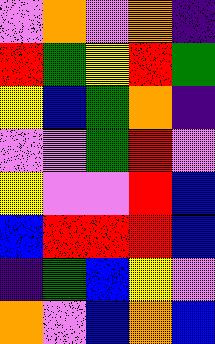[["violet", "orange", "violet", "orange", "indigo"], ["red", "green", "yellow", "red", "green"], ["yellow", "blue", "green", "orange", "indigo"], ["violet", "violet", "green", "red", "violet"], ["yellow", "violet", "violet", "red", "blue"], ["blue", "red", "red", "red", "blue"], ["indigo", "green", "blue", "yellow", "violet"], ["orange", "violet", "blue", "orange", "blue"]]